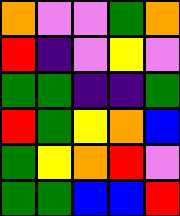[["orange", "violet", "violet", "green", "orange"], ["red", "indigo", "violet", "yellow", "violet"], ["green", "green", "indigo", "indigo", "green"], ["red", "green", "yellow", "orange", "blue"], ["green", "yellow", "orange", "red", "violet"], ["green", "green", "blue", "blue", "red"]]